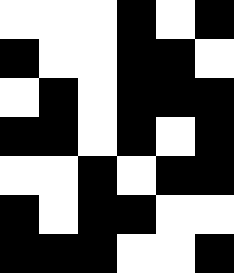[["white", "white", "white", "black", "white", "black"], ["black", "white", "white", "black", "black", "white"], ["white", "black", "white", "black", "black", "black"], ["black", "black", "white", "black", "white", "black"], ["white", "white", "black", "white", "black", "black"], ["black", "white", "black", "black", "white", "white"], ["black", "black", "black", "white", "white", "black"]]